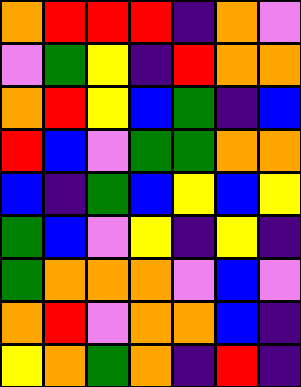[["orange", "red", "red", "red", "indigo", "orange", "violet"], ["violet", "green", "yellow", "indigo", "red", "orange", "orange"], ["orange", "red", "yellow", "blue", "green", "indigo", "blue"], ["red", "blue", "violet", "green", "green", "orange", "orange"], ["blue", "indigo", "green", "blue", "yellow", "blue", "yellow"], ["green", "blue", "violet", "yellow", "indigo", "yellow", "indigo"], ["green", "orange", "orange", "orange", "violet", "blue", "violet"], ["orange", "red", "violet", "orange", "orange", "blue", "indigo"], ["yellow", "orange", "green", "orange", "indigo", "red", "indigo"]]